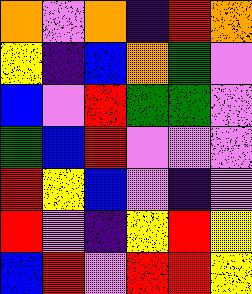[["orange", "violet", "orange", "indigo", "red", "orange"], ["yellow", "indigo", "blue", "orange", "green", "violet"], ["blue", "violet", "red", "green", "green", "violet"], ["green", "blue", "red", "violet", "violet", "violet"], ["red", "yellow", "blue", "violet", "indigo", "violet"], ["red", "violet", "indigo", "yellow", "red", "yellow"], ["blue", "red", "violet", "red", "red", "yellow"]]